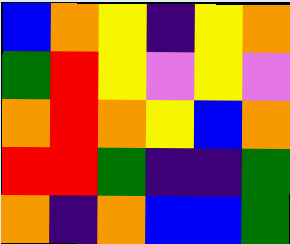[["blue", "orange", "yellow", "indigo", "yellow", "orange"], ["green", "red", "yellow", "violet", "yellow", "violet"], ["orange", "red", "orange", "yellow", "blue", "orange"], ["red", "red", "green", "indigo", "indigo", "green"], ["orange", "indigo", "orange", "blue", "blue", "green"]]